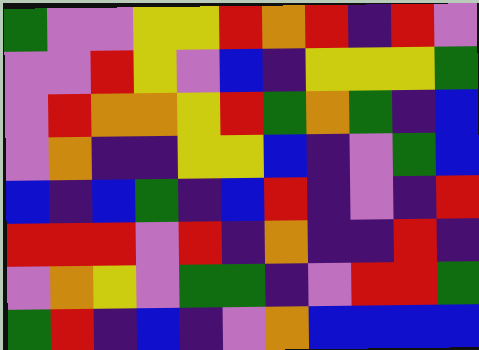[["green", "violet", "violet", "yellow", "yellow", "red", "orange", "red", "indigo", "red", "violet"], ["violet", "violet", "red", "yellow", "violet", "blue", "indigo", "yellow", "yellow", "yellow", "green"], ["violet", "red", "orange", "orange", "yellow", "red", "green", "orange", "green", "indigo", "blue"], ["violet", "orange", "indigo", "indigo", "yellow", "yellow", "blue", "indigo", "violet", "green", "blue"], ["blue", "indigo", "blue", "green", "indigo", "blue", "red", "indigo", "violet", "indigo", "red"], ["red", "red", "red", "violet", "red", "indigo", "orange", "indigo", "indigo", "red", "indigo"], ["violet", "orange", "yellow", "violet", "green", "green", "indigo", "violet", "red", "red", "green"], ["green", "red", "indigo", "blue", "indigo", "violet", "orange", "blue", "blue", "blue", "blue"]]